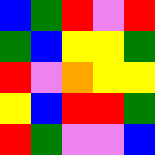[["blue", "green", "red", "violet", "red"], ["green", "blue", "yellow", "yellow", "green"], ["red", "violet", "orange", "yellow", "yellow"], ["yellow", "blue", "red", "red", "green"], ["red", "green", "violet", "violet", "blue"]]